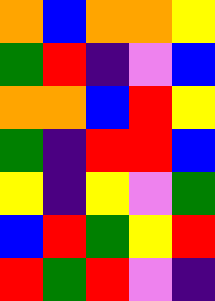[["orange", "blue", "orange", "orange", "yellow"], ["green", "red", "indigo", "violet", "blue"], ["orange", "orange", "blue", "red", "yellow"], ["green", "indigo", "red", "red", "blue"], ["yellow", "indigo", "yellow", "violet", "green"], ["blue", "red", "green", "yellow", "red"], ["red", "green", "red", "violet", "indigo"]]